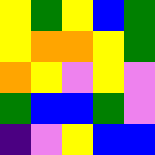[["yellow", "green", "yellow", "blue", "green"], ["yellow", "orange", "orange", "yellow", "green"], ["orange", "yellow", "violet", "yellow", "violet"], ["green", "blue", "blue", "green", "violet"], ["indigo", "violet", "yellow", "blue", "blue"]]